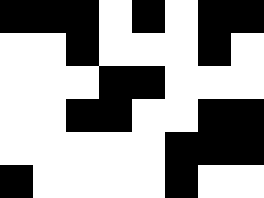[["black", "black", "black", "white", "black", "white", "black", "black"], ["white", "white", "black", "white", "white", "white", "black", "white"], ["white", "white", "white", "black", "black", "white", "white", "white"], ["white", "white", "black", "black", "white", "white", "black", "black"], ["white", "white", "white", "white", "white", "black", "black", "black"], ["black", "white", "white", "white", "white", "black", "white", "white"]]